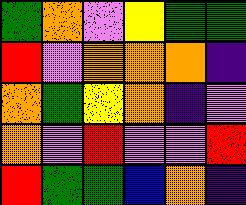[["green", "orange", "violet", "yellow", "green", "green"], ["red", "violet", "orange", "orange", "orange", "indigo"], ["orange", "green", "yellow", "orange", "indigo", "violet"], ["orange", "violet", "red", "violet", "violet", "red"], ["red", "green", "green", "blue", "orange", "indigo"]]